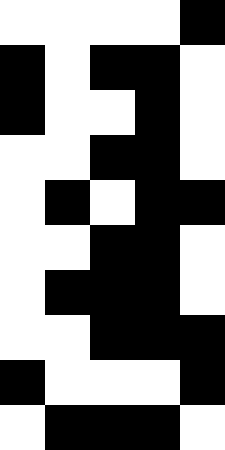[["white", "white", "white", "white", "black"], ["black", "white", "black", "black", "white"], ["black", "white", "white", "black", "white"], ["white", "white", "black", "black", "white"], ["white", "black", "white", "black", "black"], ["white", "white", "black", "black", "white"], ["white", "black", "black", "black", "white"], ["white", "white", "black", "black", "black"], ["black", "white", "white", "white", "black"], ["white", "black", "black", "black", "white"]]